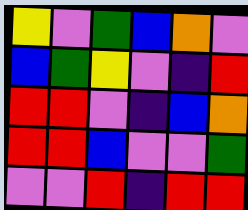[["yellow", "violet", "green", "blue", "orange", "violet"], ["blue", "green", "yellow", "violet", "indigo", "red"], ["red", "red", "violet", "indigo", "blue", "orange"], ["red", "red", "blue", "violet", "violet", "green"], ["violet", "violet", "red", "indigo", "red", "red"]]